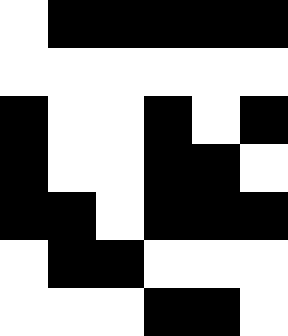[["white", "black", "black", "black", "black", "black"], ["white", "white", "white", "white", "white", "white"], ["black", "white", "white", "black", "white", "black"], ["black", "white", "white", "black", "black", "white"], ["black", "black", "white", "black", "black", "black"], ["white", "black", "black", "white", "white", "white"], ["white", "white", "white", "black", "black", "white"]]